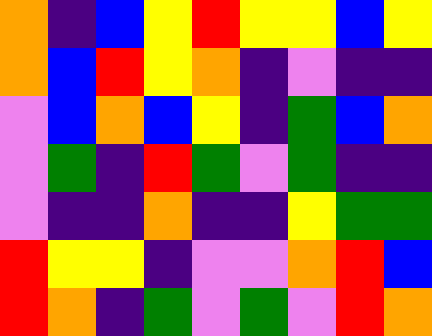[["orange", "indigo", "blue", "yellow", "red", "yellow", "yellow", "blue", "yellow"], ["orange", "blue", "red", "yellow", "orange", "indigo", "violet", "indigo", "indigo"], ["violet", "blue", "orange", "blue", "yellow", "indigo", "green", "blue", "orange"], ["violet", "green", "indigo", "red", "green", "violet", "green", "indigo", "indigo"], ["violet", "indigo", "indigo", "orange", "indigo", "indigo", "yellow", "green", "green"], ["red", "yellow", "yellow", "indigo", "violet", "violet", "orange", "red", "blue"], ["red", "orange", "indigo", "green", "violet", "green", "violet", "red", "orange"]]